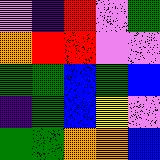[["violet", "indigo", "red", "violet", "green"], ["orange", "red", "red", "violet", "violet"], ["green", "green", "blue", "green", "blue"], ["indigo", "green", "blue", "yellow", "violet"], ["green", "green", "orange", "orange", "blue"]]